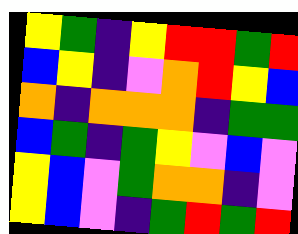[["yellow", "green", "indigo", "yellow", "red", "red", "green", "red"], ["blue", "yellow", "indigo", "violet", "orange", "red", "yellow", "blue"], ["orange", "indigo", "orange", "orange", "orange", "indigo", "green", "green"], ["blue", "green", "indigo", "green", "yellow", "violet", "blue", "violet"], ["yellow", "blue", "violet", "green", "orange", "orange", "indigo", "violet"], ["yellow", "blue", "violet", "indigo", "green", "red", "green", "red"]]